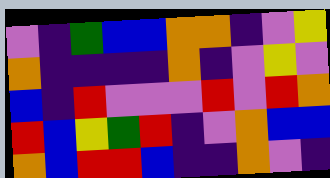[["violet", "indigo", "green", "blue", "blue", "orange", "orange", "indigo", "violet", "yellow"], ["orange", "indigo", "indigo", "indigo", "indigo", "orange", "indigo", "violet", "yellow", "violet"], ["blue", "indigo", "red", "violet", "violet", "violet", "red", "violet", "red", "orange"], ["red", "blue", "yellow", "green", "red", "indigo", "violet", "orange", "blue", "blue"], ["orange", "blue", "red", "red", "blue", "indigo", "indigo", "orange", "violet", "indigo"]]